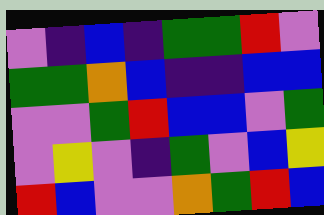[["violet", "indigo", "blue", "indigo", "green", "green", "red", "violet"], ["green", "green", "orange", "blue", "indigo", "indigo", "blue", "blue"], ["violet", "violet", "green", "red", "blue", "blue", "violet", "green"], ["violet", "yellow", "violet", "indigo", "green", "violet", "blue", "yellow"], ["red", "blue", "violet", "violet", "orange", "green", "red", "blue"]]